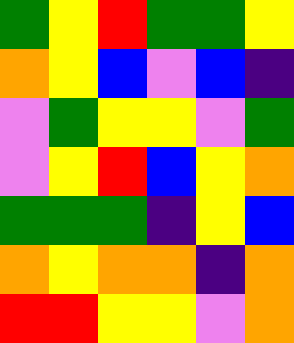[["green", "yellow", "red", "green", "green", "yellow"], ["orange", "yellow", "blue", "violet", "blue", "indigo"], ["violet", "green", "yellow", "yellow", "violet", "green"], ["violet", "yellow", "red", "blue", "yellow", "orange"], ["green", "green", "green", "indigo", "yellow", "blue"], ["orange", "yellow", "orange", "orange", "indigo", "orange"], ["red", "red", "yellow", "yellow", "violet", "orange"]]